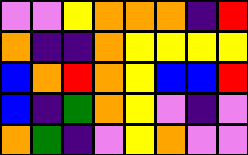[["violet", "violet", "yellow", "orange", "orange", "orange", "indigo", "red"], ["orange", "indigo", "indigo", "orange", "yellow", "yellow", "yellow", "yellow"], ["blue", "orange", "red", "orange", "yellow", "blue", "blue", "red"], ["blue", "indigo", "green", "orange", "yellow", "violet", "indigo", "violet"], ["orange", "green", "indigo", "violet", "yellow", "orange", "violet", "violet"]]